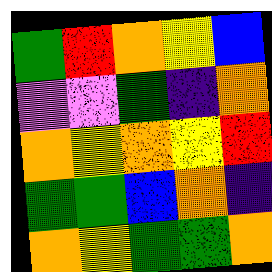[["green", "red", "orange", "yellow", "blue"], ["violet", "violet", "green", "indigo", "orange"], ["orange", "yellow", "orange", "yellow", "red"], ["green", "green", "blue", "orange", "indigo"], ["orange", "yellow", "green", "green", "orange"]]